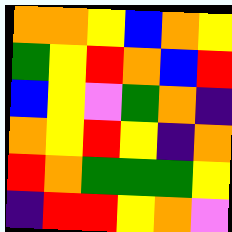[["orange", "orange", "yellow", "blue", "orange", "yellow"], ["green", "yellow", "red", "orange", "blue", "red"], ["blue", "yellow", "violet", "green", "orange", "indigo"], ["orange", "yellow", "red", "yellow", "indigo", "orange"], ["red", "orange", "green", "green", "green", "yellow"], ["indigo", "red", "red", "yellow", "orange", "violet"]]